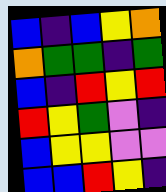[["blue", "indigo", "blue", "yellow", "orange"], ["orange", "green", "green", "indigo", "green"], ["blue", "indigo", "red", "yellow", "red"], ["red", "yellow", "green", "violet", "indigo"], ["blue", "yellow", "yellow", "violet", "violet"], ["blue", "blue", "red", "yellow", "indigo"]]